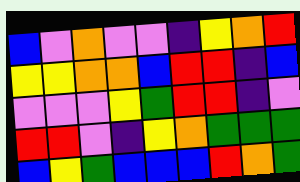[["blue", "violet", "orange", "violet", "violet", "indigo", "yellow", "orange", "red"], ["yellow", "yellow", "orange", "orange", "blue", "red", "red", "indigo", "blue"], ["violet", "violet", "violet", "yellow", "green", "red", "red", "indigo", "violet"], ["red", "red", "violet", "indigo", "yellow", "orange", "green", "green", "green"], ["blue", "yellow", "green", "blue", "blue", "blue", "red", "orange", "green"]]